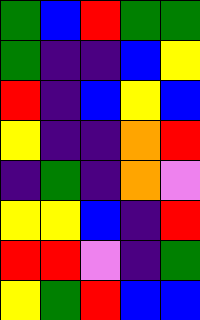[["green", "blue", "red", "green", "green"], ["green", "indigo", "indigo", "blue", "yellow"], ["red", "indigo", "blue", "yellow", "blue"], ["yellow", "indigo", "indigo", "orange", "red"], ["indigo", "green", "indigo", "orange", "violet"], ["yellow", "yellow", "blue", "indigo", "red"], ["red", "red", "violet", "indigo", "green"], ["yellow", "green", "red", "blue", "blue"]]